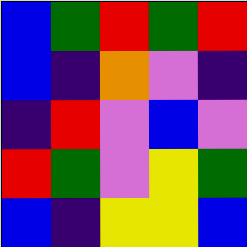[["blue", "green", "red", "green", "red"], ["blue", "indigo", "orange", "violet", "indigo"], ["indigo", "red", "violet", "blue", "violet"], ["red", "green", "violet", "yellow", "green"], ["blue", "indigo", "yellow", "yellow", "blue"]]